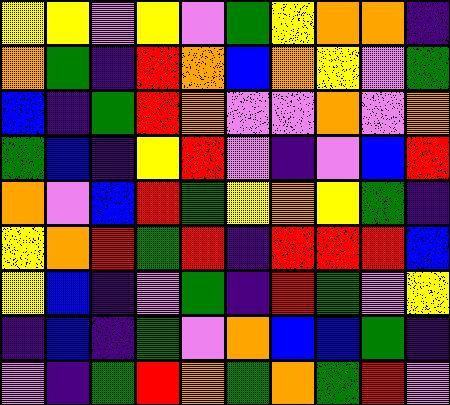[["yellow", "yellow", "violet", "yellow", "violet", "green", "yellow", "orange", "orange", "indigo"], ["orange", "green", "indigo", "red", "orange", "blue", "orange", "yellow", "violet", "green"], ["blue", "indigo", "green", "red", "orange", "violet", "violet", "orange", "violet", "orange"], ["green", "blue", "indigo", "yellow", "red", "violet", "indigo", "violet", "blue", "red"], ["orange", "violet", "blue", "red", "green", "yellow", "orange", "yellow", "green", "indigo"], ["yellow", "orange", "red", "green", "red", "indigo", "red", "red", "red", "blue"], ["yellow", "blue", "indigo", "violet", "green", "indigo", "red", "green", "violet", "yellow"], ["indigo", "blue", "indigo", "green", "violet", "orange", "blue", "blue", "green", "indigo"], ["violet", "indigo", "green", "red", "orange", "green", "orange", "green", "red", "violet"]]